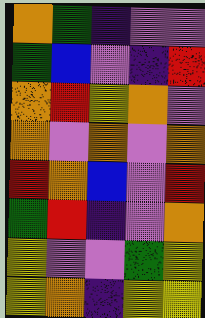[["orange", "green", "indigo", "violet", "violet"], ["green", "blue", "violet", "indigo", "red"], ["orange", "red", "yellow", "orange", "violet"], ["orange", "violet", "orange", "violet", "orange"], ["red", "orange", "blue", "violet", "red"], ["green", "red", "indigo", "violet", "orange"], ["yellow", "violet", "violet", "green", "yellow"], ["yellow", "orange", "indigo", "yellow", "yellow"]]